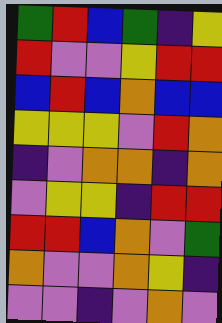[["green", "red", "blue", "green", "indigo", "yellow"], ["red", "violet", "violet", "yellow", "red", "red"], ["blue", "red", "blue", "orange", "blue", "blue"], ["yellow", "yellow", "yellow", "violet", "red", "orange"], ["indigo", "violet", "orange", "orange", "indigo", "orange"], ["violet", "yellow", "yellow", "indigo", "red", "red"], ["red", "red", "blue", "orange", "violet", "green"], ["orange", "violet", "violet", "orange", "yellow", "indigo"], ["violet", "violet", "indigo", "violet", "orange", "violet"]]